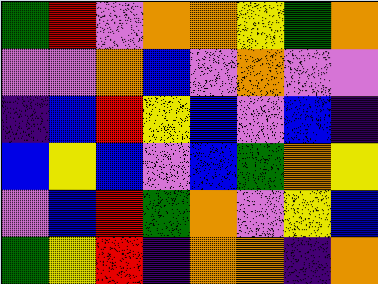[["green", "red", "violet", "orange", "orange", "yellow", "green", "orange"], ["violet", "violet", "orange", "blue", "violet", "orange", "violet", "violet"], ["indigo", "blue", "red", "yellow", "blue", "violet", "blue", "indigo"], ["blue", "yellow", "blue", "violet", "blue", "green", "orange", "yellow"], ["violet", "blue", "red", "green", "orange", "violet", "yellow", "blue"], ["green", "yellow", "red", "indigo", "orange", "orange", "indigo", "orange"]]